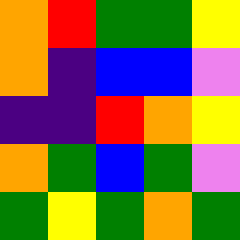[["orange", "red", "green", "green", "yellow"], ["orange", "indigo", "blue", "blue", "violet"], ["indigo", "indigo", "red", "orange", "yellow"], ["orange", "green", "blue", "green", "violet"], ["green", "yellow", "green", "orange", "green"]]